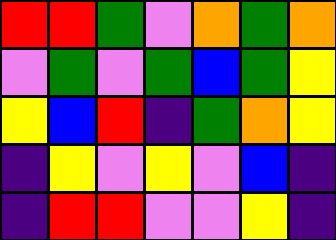[["red", "red", "green", "violet", "orange", "green", "orange"], ["violet", "green", "violet", "green", "blue", "green", "yellow"], ["yellow", "blue", "red", "indigo", "green", "orange", "yellow"], ["indigo", "yellow", "violet", "yellow", "violet", "blue", "indigo"], ["indigo", "red", "red", "violet", "violet", "yellow", "indigo"]]